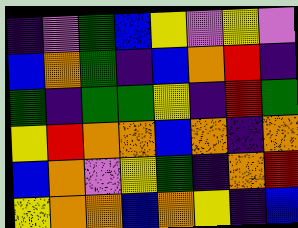[["indigo", "violet", "green", "blue", "yellow", "violet", "yellow", "violet"], ["blue", "orange", "green", "indigo", "blue", "orange", "red", "indigo"], ["green", "indigo", "green", "green", "yellow", "indigo", "red", "green"], ["yellow", "red", "orange", "orange", "blue", "orange", "indigo", "orange"], ["blue", "orange", "violet", "yellow", "green", "indigo", "orange", "red"], ["yellow", "orange", "orange", "blue", "orange", "yellow", "indigo", "blue"]]